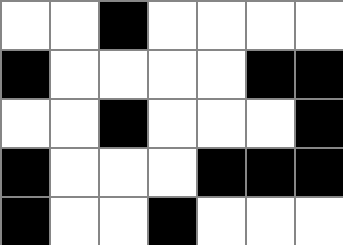[["white", "white", "black", "white", "white", "white", "white"], ["black", "white", "white", "white", "white", "black", "black"], ["white", "white", "black", "white", "white", "white", "black"], ["black", "white", "white", "white", "black", "black", "black"], ["black", "white", "white", "black", "white", "white", "white"]]